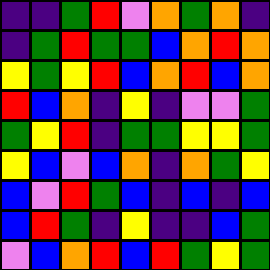[["indigo", "indigo", "green", "red", "violet", "orange", "green", "orange", "indigo"], ["indigo", "green", "red", "green", "green", "blue", "orange", "red", "orange"], ["yellow", "green", "yellow", "red", "blue", "orange", "red", "blue", "orange"], ["red", "blue", "orange", "indigo", "yellow", "indigo", "violet", "violet", "green"], ["green", "yellow", "red", "indigo", "green", "green", "yellow", "yellow", "green"], ["yellow", "blue", "violet", "blue", "orange", "indigo", "orange", "green", "yellow"], ["blue", "violet", "red", "green", "blue", "indigo", "blue", "indigo", "blue"], ["blue", "red", "green", "indigo", "yellow", "indigo", "indigo", "blue", "green"], ["violet", "blue", "orange", "red", "blue", "red", "green", "yellow", "green"]]